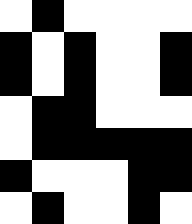[["white", "black", "white", "white", "white", "white"], ["black", "white", "black", "white", "white", "black"], ["black", "white", "black", "white", "white", "black"], ["white", "black", "black", "white", "white", "white"], ["white", "black", "black", "black", "black", "black"], ["black", "white", "white", "white", "black", "black"], ["white", "black", "white", "white", "black", "white"]]